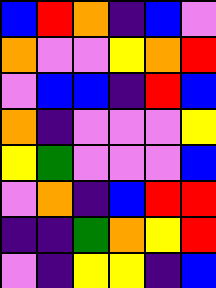[["blue", "red", "orange", "indigo", "blue", "violet"], ["orange", "violet", "violet", "yellow", "orange", "red"], ["violet", "blue", "blue", "indigo", "red", "blue"], ["orange", "indigo", "violet", "violet", "violet", "yellow"], ["yellow", "green", "violet", "violet", "violet", "blue"], ["violet", "orange", "indigo", "blue", "red", "red"], ["indigo", "indigo", "green", "orange", "yellow", "red"], ["violet", "indigo", "yellow", "yellow", "indigo", "blue"]]